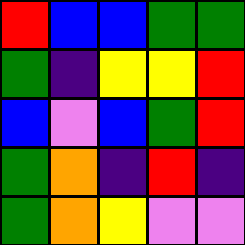[["red", "blue", "blue", "green", "green"], ["green", "indigo", "yellow", "yellow", "red"], ["blue", "violet", "blue", "green", "red"], ["green", "orange", "indigo", "red", "indigo"], ["green", "orange", "yellow", "violet", "violet"]]